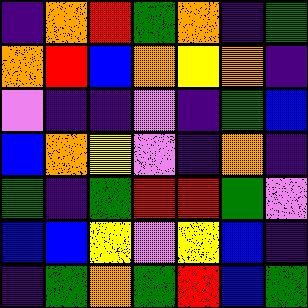[["indigo", "orange", "red", "green", "orange", "indigo", "green"], ["orange", "red", "blue", "orange", "yellow", "orange", "indigo"], ["violet", "indigo", "indigo", "violet", "indigo", "green", "blue"], ["blue", "orange", "yellow", "violet", "indigo", "orange", "indigo"], ["green", "indigo", "green", "red", "red", "green", "violet"], ["blue", "blue", "yellow", "violet", "yellow", "blue", "indigo"], ["indigo", "green", "orange", "green", "red", "blue", "green"]]